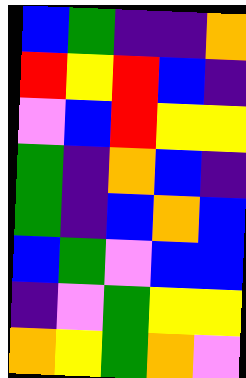[["blue", "green", "indigo", "indigo", "orange"], ["red", "yellow", "red", "blue", "indigo"], ["violet", "blue", "red", "yellow", "yellow"], ["green", "indigo", "orange", "blue", "indigo"], ["green", "indigo", "blue", "orange", "blue"], ["blue", "green", "violet", "blue", "blue"], ["indigo", "violet", "green", "yellow", "yellow"], ["orange", "yellow", "green", "orange", "violet"]]